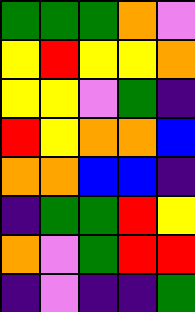[["green", "green", "green", "orange", "violet"], ["yellow", "red", "yellow", "yellow", "orange"], ["yellow", "yellow", "violet", "green", "indigo"], ["red", "yellow", "orange", "orange", "blue"], ["orange", "orange", "blue", "blue", "indigo"], ["indigo", "green", "green", "red", "yellow"], ["orange", "violet", "green", "red", "red"], ["indigo", "violet", "indigo", "indigo", "green"]]